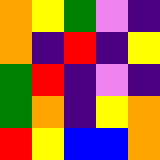[["orange", "yellow", "green", "violet", "indigo"], ["orange", "indigo", "red", "indigo", "yellow"], ["green", "red", "indigo", "violet", "indigo"], ["green", "orange", "indigo", "yellow", "orange"], ["red", "yellow", "blue", "blue", "orange"]]